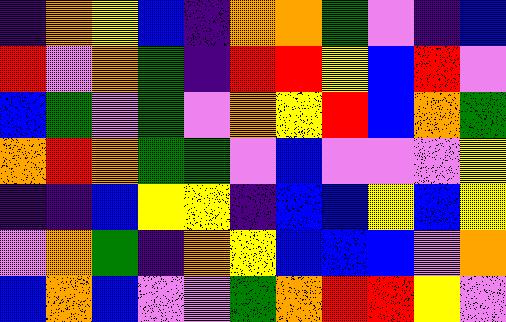[["indigo", "orange", "yellow", "blue", "indigo", "orange", "orange", "green", "violet", "indigo", "blue"], ["red", "violet", "orange", "green", "indigo", "red", "red", "yellow", "blue", "red", "violet"], ["blue", "green", "violet", "green", "violet", "orange", "yellow", "red", "blue", "orange", "green"], ["orange", "red", "orange", "green", "green", "violet", "blue", "violet", "violet", "violet", "yellow"], ["indigo", "indigo", "blue", "yellow", "yellow", "indigo", "blue", "blue", "yellow", "blue", "yellow"], ["violet", "orange", "green", "indigo", "orange", "yellow", "blue", "blue", "blue", "violet", "orange"], ["blue", "orange", "blue", "violet", "violet", "green", "orange", "red", "red", "yellow", "violet"]]